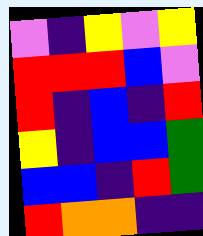[["violet", "indigo", "yellow", "violet", "yellow"], ["red", "red", "red", "blue", "violet"], ["red", "indigo", "blue", "indigo", "red"], ["yellow", "indigo", "blue", "blue", "green"], ["blue", "blue", "indigo", "red", "green"], ["red", "orange", "orange", "indigo", "indigo"]]